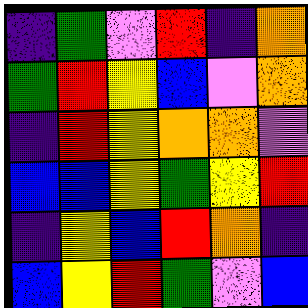[["indigo", "green", "violet", "red", "indigo", "orange"], ["green", "red", "yellow", "blue", "violet", "orange"], ["indigo", "red", "yellow", "orange", "orange", "violet"], ["blue", "blue", "yellow", "green", "yellow", "red"], ["indigo", "yellow", "blue", "red", "orange", "indigo"], ["blue", "yellow", "red", "green", "violet", "blue"]]